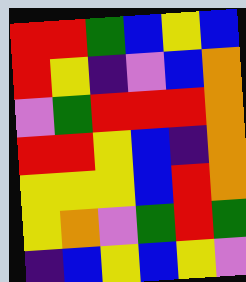[["red", "red", "green", "blue", "yellow", "blue"], ["red", "yellow", "indigo", "violet", "blue", "orange"], ["violet", "green", "red", "red", "red", "orange"], ["red", "red", "yellow", "blue", "indigo", "orange"], ["yellow", "yellow", "yellow", "blue", "red", "orange"], ["yellow", "orange", "violet", "green", "red", "green"], ["indigo", "blue", "yellow", "blue", "yellow", "violet"]]